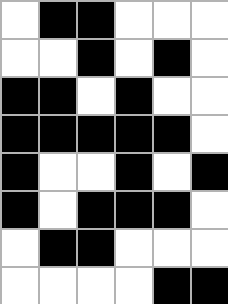[["white", "black", "black", "white", "white", "white"], ["white", "white", "black", "white", "black", "white"], ["black", "black", "white", "black", "white", "white"], ["black", "black", "black", "black", "black", "white"], ["black", "white", "white", "black", "white", "black"], ["black", "white", "black", "black", "black", "white"], ["white", "black", "black", "white", "white", "white"], ["white", "white", "white", "white", "black", "black"]]